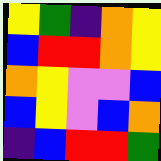[["yellow", "green", "indigo", "orange", "yellow"], ["blue", "red", "red", "orange", "yellow"], ["orange", "yellow", "violet", "violet", "blue"], ["blue", "yellow", "violet", "blue", "orange"], ["indigo", "blue", "red", "red", "green"]]